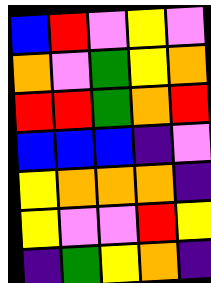[["blue", "red", "violet", "yellow", "violet"], ["orange", "violet", "green", "yellow", "orange"], ["red", "red", "green", "orange", "red"], ["blue", "blue", "blue", "indigo", "violet"], ["yellow", "orange", "orange", "orange", "indigo"], ["yellow", "violet", "violet", "red", "yellow"], ["indigo", "green", "yellow", "orange", "indigo"]]